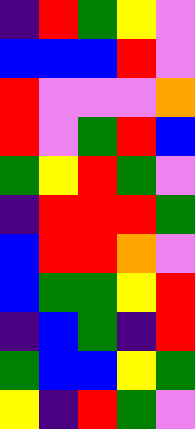[["indigo", "red", "green", "yellow", "violet"], ["blue", "blue", "blue", "red", "violet"], ["red", "violet", "violet", "violet", "orange"], ["red", "violet", "green", "red", "blue"], ["green", "yellow", "red", "green", "violet"], ["indigo", "red", "red", "red", "green"], ["blue", "red", "red", "orange", "violet"], ["blue", "green", "green", "yellow", "red"], ["indigo", "blue", "green", "indigo", "red"], ["green", "blue", "blue", "yellow", "green"], ["yellow", "indigo", "red", "green", "violet"]]